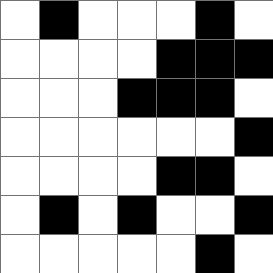[["white", "black", "white", "white", "white", "black", "white"], ["white", "white", "white", "white", "black", "black", "black"], ["white", "white", "white", "black", "black", "black", "white"], ["white", "white", "white", "white", "white", "white", "black"], ["white", "white", "white", "white", "black", "black", "white"], ["white", "black", "white", "black", "white", "white", "black"], ["white", "white", "white", "white", "white", "black", "white"]]